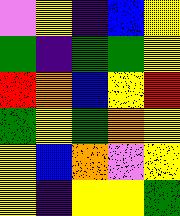[["violet", "yellow", "indigo", "blue", "yellow"], ["green", "indigo", "green", "green", "yellow"], ["red", "orange", "blue", "yellow", "red"], ["green", "yellow", "green", "orange", "yellow"], ["yellow", "blue", "orange", "violet", "yellow"], ["yellow", "indigo", "yellow", "yellow", "green"]]